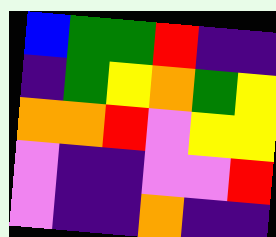[["blue", "green", "green", "red", "indigo", "indigo"], ["indigo", "green", "yellow", "orange", "green", "yellow"], ["orange", "orange", "red", "violet", "yellow", "yellow"], ["violet", "indigo", "indigo", "violet", "violet", "red"], ["violet", "indigo", "indigo", "orange", "indigo", "indigo"]]